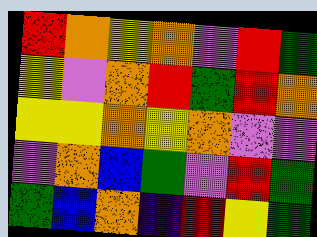[["red", "orange", "yellow", "orange", "violet", "red", "green"], ["yellow", "violet", "orange", "red", "green", "red", "orange"], ["yellow", "yellow", "orange", "yellow", "orange", "violet", "violet"], ["violet", "orange", "blue", "green", "violet", "red", "green"], ["green", "blue", "orange", "indigo", "red", "yellow", "green"]]